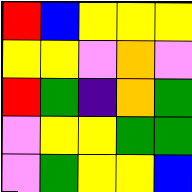[["red", "blue", "yellow", "yellow", "yellow"], ["yellow", "yellow", "violet", "orange", "violet"], ["red", "green", "indigo", "orange", "green"], ["violet", "yellow", "yellow", "green", "green"], ["violet", "green", "yellow", "yellow", "blue"]]